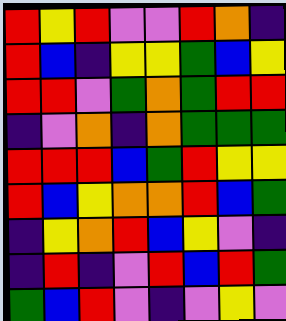[["red", "yellow", "red", "violet", "violet", "red", "orange", "indigo"], ["red", "blue", "indigo", "yellow", "yellow", "green", "blue", "yellow"], ["red", "red", "violet", "green", "orange", "green", "red", "red"], ["indigo", "violet", "orange", "indigo", "orange", "green", "green", "green"], ["red", "red", "red", "blue", "green", "red", "yellow", "yellow"], ["red", "blue", "yellow", "orange", "orange", "red", "blue", "green"], ["indigo", "yellow", "orange", "red", "blue", "yellow", "violet", "indigo"], ["indigo", "red", "indigo", "violet", "red", "blue", "red", "green"], ["green", "blue", "red", "violet", "indigo", "violet", "yellow", "violet"]]